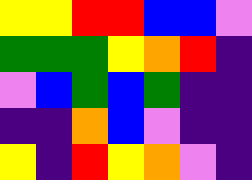[["yellow", "yellow", "red", "red", "blue", "blue", "violet"], ["green", "green", "green", "yellow", "orange", "red", "indigo"], ["violet", "blue", "green", "blue", "green", "indigo", "indigo"], ["indigo", "indigo", "orange", "blue", "violet", "indigo", "indigo"], ["yellow", "indigo", "red", "yellow", "orange", "violet", "indigo"]]